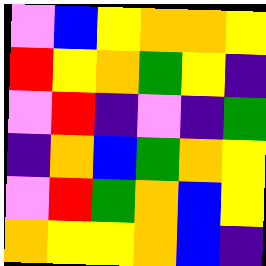[["violet", "blue", "yellow", "orange", "orange", "yellow"], ["red", "yellow", "orange", "green", "yellow", "indigo"], ["violet", "red", "indigo", "violet", "indigo", "green"], ["indigo", "orange", "blue", "green", "orange", "yellow"], ["violet", "red", "green", "orange", "blue", "yellow"], ["orange", "yellow", "yellow", "orange", "blue", "indigo"]]